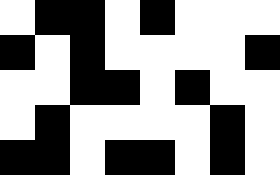[["white", "black", "black", "white", "black", "white", "white", "white"], ["black", "white", "black", "white", "white", "white", "white", "black"], ["white", "white", "black", "black", "white", "black", "white", "white"], ["white", "black", "white", "white", "white", "white", "black", "white"], ["black", "black", "white", "black", "black", "white", "black", "white"]]